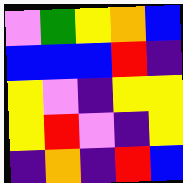[["violet", "green", "yellow", "orange", "blue"], ["blue", "blue", "blue", "red", "indigo"], ["yellow", "violet", "indigo", "yellow", "yellow"], ["yellow", "red", "violet", "indigo", "yellow"], ["indigo", "orange", "indigo", "red", "blue"]]